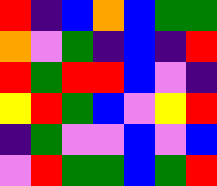[["red", "indigo", "blue", "orange", "blue", "green", "green"], ["orange", "violet", "green", "indigo", "blue", "indigo", "red"], ["red", "green", "red", "red", "blue", "violet", "indigo"], ["yellow", "red", "green", "blue", "violet", "yellow", "red"], ["indigo", "green", "violet", "violet", "blue", "violet", "blue"], ["violet", "red", "green", "green", "blue", "green", "red"]]